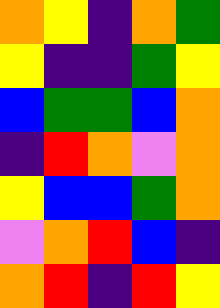[["orange", "yellow", "indigo", "orange", "green"], ["yellow", "indigo", "indigo", "green", "yellow"], ["blue", "green", "green", "blue", "orange"], ["indigo", "red", "orange", "violet", "orange"], ["yellow", "blue", "blue", "green", "orange"], ["violet", "orange", "red", "blue", "indigo"], ["orange", "red", "indigo", "red", "yellow"]]